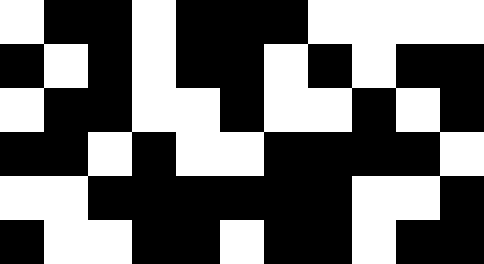[["white", "black", "black", "white", "black", "black", "black", "white", "white", "white", "white"], ["black", "white", "black", "white", "black", "black", "white", "black", "white", "black", "black"], ["white", "black", "black", "white", "white", "black", "white", "white", "black", "white", "black"], ["black", "black", "white", "black", "white", "white", "black", "black", "black", "black", "white"], ["white", "white", "black", "black", "black", "black", "black", "black", "white", "white", "black"], ["black", "white", "white", "black", "black", "white", "black", "black", "white", "black", "black"]]